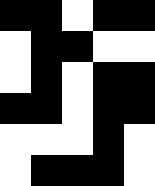[["black", "black", "white", "black", "black"], ["white", "black", "black", "white", "white"], ["white", "black", "white", "black", "black"], ["black", "black", "white", "black", "black"], ["white", "white", "white", "black", "white"], ["white", "black", "black", "black", "white"]]